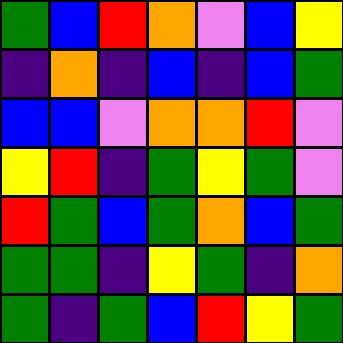[["green", "blue", "red", "orange", "violet", "blue", "yellow"], ["indigo", "orange", "indigo", "blue", "indigo", "blue", "green"], ["blue", "blue", "violet", "orange", "orange", "red", "violet"], ["yellow", "red", "indigo", "green", "yellow", "green", "violet"], ["red", "green", "blue", "green", "orange", "blue", "green"], ["green", "green", "indigo", "yellow", "green", "indigo", "orange"], ["green", "indigo", "green", "blue", "red", "yellow", "green"]]